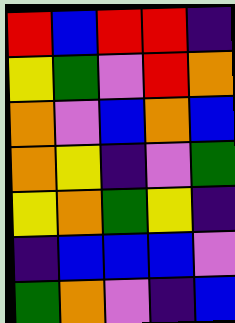[["red", "blue", "red", "red", "indigo"], ["yellow", "green", "violet", "red", "orange"], ["orange", "violet", "blue", "orange", "blue"], ["orange", "yellow", "indigo", "violet", "green"], ["yellow", "orange", "green", "yellow", "indigo"], ["indigo", "blue", "blue", "blue", "violet"], ["green", "orange", "violet", "indigo", "blue"]]